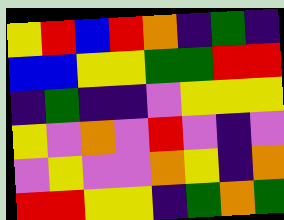[["yellow", "red", "blue", "red", "orange", "indigo", "green", "indigo"], ["blue", "blue", "yellow", "yellow", "green", "green", "red", "red"], ["indigo", "green", "indigo", "indigo", "violet", "yellow", "yellow", "yellow"], ["yellow", "violet", "orange", "violet", "red", "violet", "indigo", "violet"], ["violet", "yellow", "violet", "violet", "orange", "yellow", "indigo", "orange"], ["red", "red", "yellow", "yellow", "indigo", "green", "orange", "green"]]